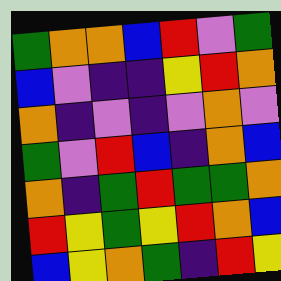[["green", "orange", "orange", "blue", "red", "violet", "green"], ["blue", "violet", "indigo", "indigo", "yellow", "red", "orange"], ["orange", "indigo", "violet", "indigo", "violet", "orange", "violet"], ["green", "violet", "red", "blue", "indigo", "orange", "blue"], ["orange", "indigo", "green", "red", "green", "green", "orange"], ["red", "yellow", "green", "yellow", "red", "orange", "blue"], ["blue", "yellow", "orange", "green", "indigo", "red", "yellow"]]